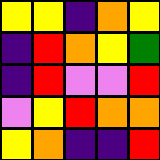[["yellow", "yellow", "indigo", "orange", "yellow"], ["indigo", "red", "orange", "yellow", "green"], ["indigo", "red", "violet", "violet", "red"], ["violet", "yellow", "red", "orange", "orange"], ["yellow", "orange", "indigo", "indigo", "red"]]